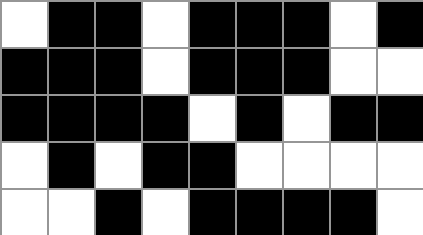[["white", "black", "black", "white", "black", "black", "black", "white", "black"], ["black", "black", "black", "white", "black", "black", "black", "white", "white"], ["black", "black", "black", "black", "white", "black", "white", "black", "black"], ["white", "black", "white", "black", "black", "white", "white", "white", "white"], ["white", "white", "black", "white", "black", "black", "black", "black", "white"]]